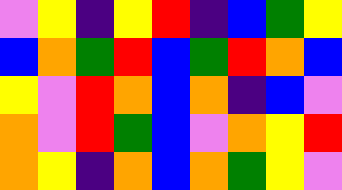[["violet", "yellow", "indigo", "yellow", "red", "indigo", "blue", "green", "yellow"], ["blue", "orange", "green", "red", "blue", "green", "red", "orange", "blue"], ["yellow", "violet", "red", "orange", "blue", "orange", "indigo", "blue", "violet"], ["orange", "violet", "red", "green", "blue", "violet", "orange", "yellow", "red"], ["orange", "yellow", "indigo", "orange", "blue", "orange", "green", "yellow", "violet"]]